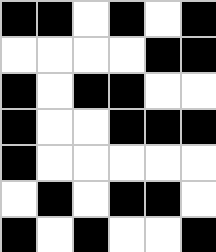[["black", "black", "white", "black", "white", "black"], ["white", "white", "white", "white", "black", "black"], ["black", "white", "black", "black", "white", "white"], ["black", "white", "white", "black", "black", "black"], ["black", "white", "white", "white", "white", "white"], ["white", "black", "white", "black", "black", "white"], ["black", "white", "black", "white", "white", "black"]]